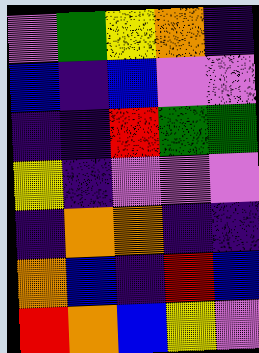[["violet", "green", "yellow", "orange", "indigo"], ["blue", "indigo", "blue", "violet", "violet"], ["indigo", "indigo", "red", "green", "green"], ["yellow", "indigo", "violet", "violet", "violet"], ["indigo", "orange", "orange", "indigo", "indigo"], ["orange", "blue", "indigo", "red", "blue"], ["red", "orange", "blue", "yellow", "violet"]]